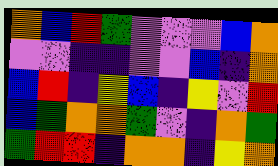[["orange", "blue", "red", "green", "violet", "violet", "violet", "blue", "orange"], ["violet", "violet", "indigo", "indigo", "violet", "violet", "blue", "indigo", "orange"], ["blue", "red", "indigo", "yellow", "blue", "indigo", "yellow", "violet", "red"], ["blue", "green", "orange", "orange", "green", "violet", "indigo", "orange", "green"], ["green", "red", "red", "indigo", "orange", "orange", "indigo", "yellow", "orange"]]